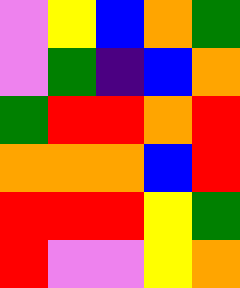[["violet", "yellow", "blue", "orange", "green"], ["violet", "green", "indigo", "blue", "orange"], ["green", "red", "red", "orange", "red"], ["orange", "orange", "orange", "blue", "red"], ["red", "red", "red", "yellow", "green"], ["red", "violet", "violet", "yellow", "orange"]]